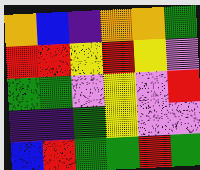[["orange", "blue", "indigo", "orange", "orange", "green"], ["red", "red", "yellow", "red", "yellow", "violet"], ["green", "green", "violet", "yellow", "violet", "red"], ["indigo", "indigo", "green", "yellow", "violet", "violet"], ["blue", "red", "green", "green", "red", "green"]]